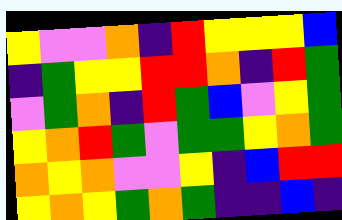[["yellow", "violet", "violet", "orange", "indigo", "red", "yellow", "yellow", "yellow", "blue"], ["indigo", "green", "yellow", "yellow", "red", "red", "orange", "indigo", "red", "green"], ["violet", "green", "orange", "indigo", "red", "green", "blue", "violet", "yellow", "green"], ["yellow", "orange", "red", "green", "violet", "green", "green", "yellow", "orange", "green"], ["orange", "yellow", "orange", "violet", "violet", "yellow", "indigo", "blue", "red", "red"], ["yellow", "orange", "yellow", "green", "orange", "green", "indigo", "indigo", "blue", "indigo"]]